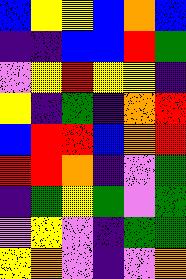[["blue", "yellow", "yellow", "blue", "orange", "blue"], ["indigo", "indigo", "blue", "blue", "red", "green"], ["violet", "yellow", "red", "yellow", "yellow", "indigo"], ["yellow", "indigo", "green", "indigo", "orange", "red"], ["blue", "red", "red", "blue", "orange", "red"], ["red", "red", "orange", "indigo", "violet", "green"], ["indigo", "green", "yellow", "green", "violet", "green"], ["violet", "yellow", "violet", "indigo", "green", "green"], ["yellow", "orange", "violet", "indigo", "violet", "orange"]]